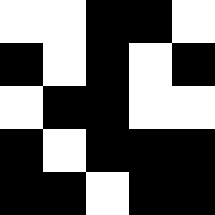[["white", "white", "black", "black", "white"], ["black", "white", "black", "white", "black"], ["white", "black", "black", "white", "white"], ["black", "white", "black", "black", "black"], ["black", "black", "white", "black", "black"]]